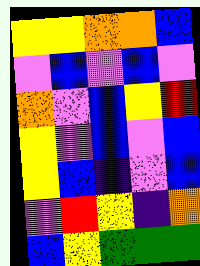[["yellow", "yellow", "orange", "orange", "blue"], ["violet", "blue", "violet", "blue", "violet"], ["orange", "violet", "blue", "yellow", "red"], ["yellow", "violet", "blue", "violet", "blue"], ["yellow", "blue", "indigo", "violet", "blue"], ["violet", "red", "yellow", "indigo", "orange"], ["blue", "yellow", "green", "green", "green"]]